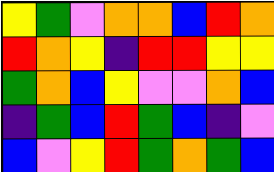[["yellow", "green", "violet", "orange", "orange", "blue", "red", "orange"], ["red", "orange", "yellow", "indigo", "red", "red", "yellow", "yellow"], ["green", "orange", "blue", "yellow", "violet", "violet", "orange", "blue"], ["indigo", "green", "blue", "red", "green", "blue", "indigo", "violet"], ["blue", "violet", "yellow", "red", "green", "orange", "green", "blue"]]